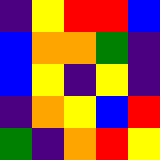[["indigo", "yellow", "red", "red", "blue"], ["blue", "orange", "orange", "green", "indigo"], ["blue", "yellow", "indigo", "yellow", "indigo"], ["indigo", "orange", "yellow", "blue", "red"], ["green", "indigo", "orange", "red", "yellow"]]